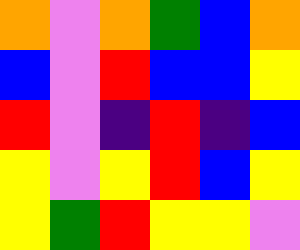[["orange", "violet", "orange", "green", "blue", "orange"], ["blue", "violet", "red", "blue", "blue", "yellow"], ["red", "violet", "indigo", "red", "indigo", "blue"], ["yellow", "violet", "yellow", "red", "blue", "yellow"], ["yellow", "green", "red", "yellow", "yellow", "violet"]]